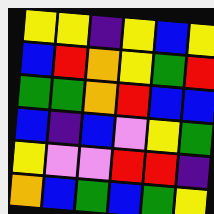[["yellow", "yellow", "indigo", "yellow", "blue", "yellow"], ["blue", "red", "orange", "yellow", "green", "red"], ["green", "green", "orange", "red", "blue", "blue"], ["blue", "indigo", "blue", "violet", "yellow", "green"], ["yellow", "violet", "violet", "red", "red", "indigo"], ["orange", "blue", "green", "blue", "green", "yellow"]]